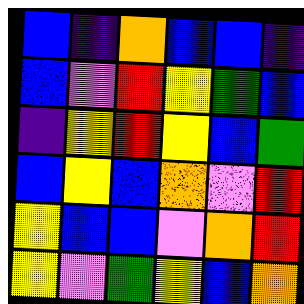[["blue", "indigo", "orange", "blue", "blue", "indigo"], ["blue", "violet", "red", "yellow", "green", "blue"], ["indigo", "yellow", "red", "yellow", "blue", "green"], ["blue", "yellow", "blue", "orange", "violet", "red"], ["yellow", "blue", "blue", "violet", "orange", "red"], ["yellow", "violet", "green", "yellow", "blue", "orange"]]